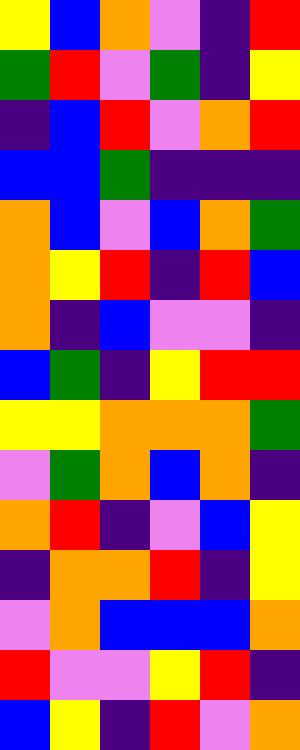[["yellow", "blue", "orange", "violet", "indigo", "red"], ["green", "red", "violet", "green", "indigo", "yellow"], ["indigo", "blue", "red", "violet", "orange", "red"], ["blue", "blue", "green", "indigo", "indigo", "indigo"], ["orange", "blue", "violet", "blue", "orange", "green"], ["orange", "yellow", "red", "indigo", "red", "blue"], ["orange", "indigo", "blue", "violet", "violet", "indigo"], ["blue", "green", "indigo", "yellow", "red", "red"], ["yellow", "yellow", "orange", "orange", "orange", "green"], ["violet", "green", "orange", "blue", "orange", "indigo"], ["orange", "red", "indigo", "violet", "blue", "yellow"], ["indigo", "orange", "orange", "red", "indigo", "yellow"], ["violet", "orange", "blue", "blue", "blue", "orange"], ["red", "violet", "violet", "yellow", "red", "indigo"], ["blue", "yellow", "indigo", "red", "violet", "orange"]]